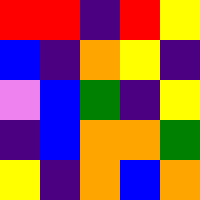[["red", "red", "indigo", "red", "yellow"], ["blue", "indigo", "orange", "yellow", "indigo"], ["violet", "blue", "green", "indigo", "yellow"], ["indigo", "blue", "orange", "orange", "green"], ["yellow", "indigo", "orange", "blue", "orange"]]